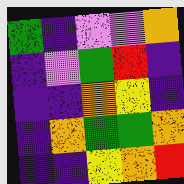[["green", "indigo", "violet", "violet", "orange"], ["indigo", "violet", "green", "red", "indigo"], ["indigo", "indigo", "orange", "yellow", "indigo"], ["indigo", "orange", "green", "green", "orange"], ["indigo", "indigo", "yellow", "orange", "red"]]